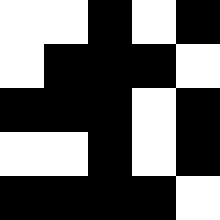[["white", "white", "black", "white", "black"], ["white", "black", "black", "black", "white"], ["black", "black", "black", "white", "black"], ["white", "white", "black", "white", "black"], ["black", "black", "black", "black", "white"]]